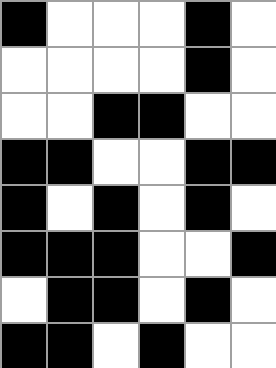[["black", "white", "white", "white", "black", "white"], ["white", "white", "white", "white", "black", "white"], ["white", "white", "black", "black", "white", "white"], ["black", "black", "white", "white", "black", "black"], ["black", "white", "black", "white", "black", "white"], ["black", "black", "black", "white", "white", "black"], ["white", "black", "black", "white", "black", "white"], ["black", "black", "white", "black", "white", "white"]]